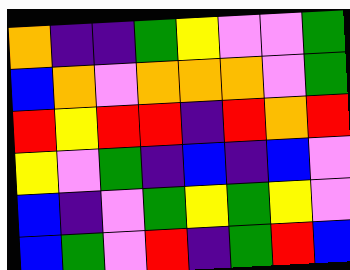[["orange", "indigo", "indigo", "green", "yellow", "violet", "violet", "green"], ["blue", "orange", "violet", "orange", "orange", "orange", "violet", "green"], ["red", "yellow", "red", "red", "indigo", "red", "orange", "red"], ["yellow", "violet", "green", "indigo", "blue", "indigo", "blue", "violet"], ["blue", "indigo", "violet", "green", "yellow", "green", "yellow", "violet"], ["blue", "green", "violet", "red", "indigo", "green", "red", "blue"]]